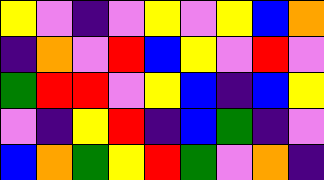[["yellow", "violet", "indigo", "violet", "yellow", "violet", "yellow", "blue", "orange"], ["indigo", "orange", "violet", "red", "blue", "yellow", "violet", "red", "violet"], ["green", "red", "red", "violet", "yellow", "blue", "indigo", "blue", "yellow"], ["violet", "indigo", "yellow", "red", "indigo", "blue", "green", "indigo", "violet"], ["blue", "orange", "green", "yellow", "red", "green", "violet", "orange", "indigo"]]